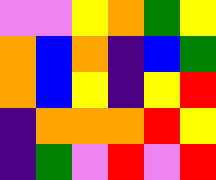[["violet", "violet", "yellow", "orange", "green", "yellow"], ["orange", "blue", "orange", "indigo", "blue", "green"], ["orange", "blue", "yellow", "indigo", "yellow", "red"], ["indigo", "orange", "orange", "orange", "red", "yellow"], ["indigo", "green", "violet", "red", "violet", "red"]]